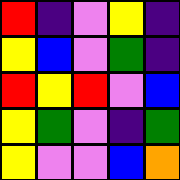[["red", "indigo", "violet", "yellow", "indigo"], ["yellow", "blue", "violet", "green", "indigo"], ["red", "yellow", "red", "violet", "blue"], ["yellow", "green", "violet", "indigo", "green"], ["yellow", "violet", "violet", "blue", "orange"]]